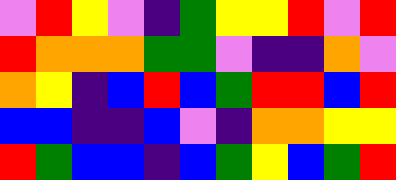[["violet", "red", "yellow", "violet", "indigo", "green", "yellow", "yellow", "red", "violet", "red"], ["red", "orange", "orange", "orange", "green", "green", "violet", "indigo", "indigo", "orange", "violet"], ["orange", "yellow", "indigo", "blue", "red", "blue", "green", "red", "red", "blue", "red"], ["blue", "blue", "indigo", "indigo", "blue", "violet", "indigo", "orange", "orange", "yellow", "yellow"], ["red", "green", "blue", "blue", "indigo", "blue", "green", "yellow", "blue", "green", "red"]]